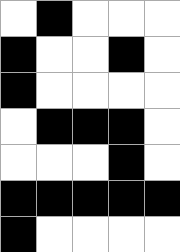[["white", "black", "white", "white", "white"], ["black", "white", "white", "black", "white"], ["black", "white", "white", "white", "white"], ["white", "black", "black", "black", "white"], ["white", "white", "white", "black", "white"], ["black", "black", "black", "black", "black"], ["black", "white", "white", "white", "white"]]